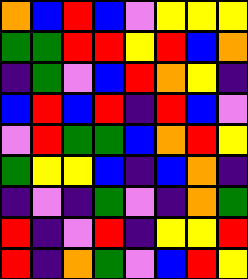[["orange", "blue", "red", "blue", "violet", "yellow", "yellow", "yellow"], ["green", "green", "red", "red", "yellow", "red", "blue", "orange"], ["indigo", "green", "violet", "blue", "red", "orange", "yellow", "indigo"], ["blue", "red", "blue", "red", "indigo", "red", "blue", "violet"], ["violet", "red", "green", "green", "blue", "orange", "red", "yellow"], ["green", "yellow", "yellow", "blue", "indigo", "blue", "orange", "indigo"], ["indigo", "violet", "indigo", "green", "violet", "indigo", "orange", "green"], ["red", "indigo", "violet", "red", "indigo", "yellow", "yellow", "red"], ["red", "indigo", "orange", "green", "violet", "blue", "red", "yellow"]]